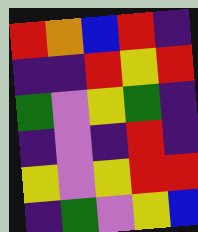[["red", "orange", "blue", "red", "indigo"], ["indigo", "indigo", "red", "yellow", "red"], ["green", "violet", "yellow", "green", "indigo"], ["indigo", "violet", "indigo", "red", "indigo"], ["yellow", "violet", "yellow", "red", "red"], ["indigo", "green", "violet", "yellow", "blue"]]